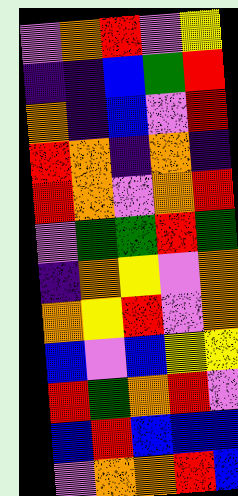[["violet", "orange", "red", "violet", "yellow"], ["indigo", "indigo", "blue", "green", "red"], ["orange", "indigo", "blue", "violet", "red"], ["red", "orange", "indigo", "orange", "indigo"], ["red", "orange", "violet", "orange", "red"], ["violet", "green", "green", "red", "green"], ["indigo", "orange", "yellow", "violet", "orange"], ["orange", "yellow", "red", "violet", "orange"], ["blue", "violet", "blue", "yellow", "yellow"], ["red", "green", "orange", "red", "violet"], ["blue", "red", "blue", "blue", "blue"], ["violet", "orange", "orange", "red", "blue"]]